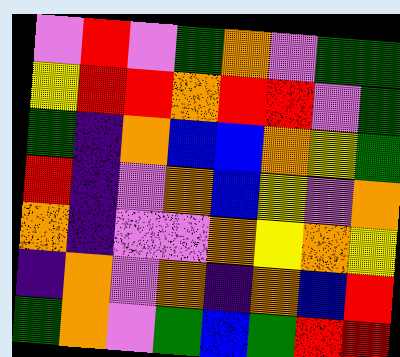[["violet", "red", "violet", "green", "orange", "violet", "green", "green"], ["yellow", "red", "red", "orange", "red", "red", "violet", "green"], ["green", "indigo", "orange", "blue", "blue", "orange", "yellow", "green"], ["red", "indigo", "violet", "orange", "blue", "yellow", "violet", "orange"], ["orange", "indigo", "violet", "violet", "orange", "yellow", "orange", "yellow"], ["indigo", "orange", "violet", "orange", "indigo", "orange", "blue", "red"], ["green", "orange", "violet", "green", "blue", "green", "red", "red"]]